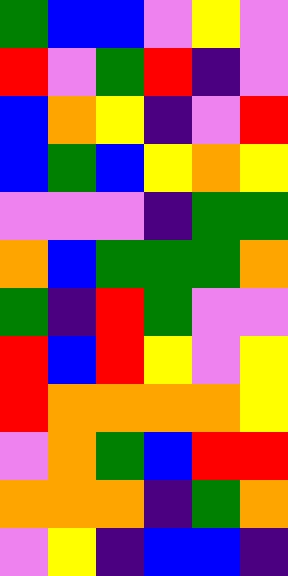[["green", "blue", "blue", "violet", "yellow", "violet"], ["red", "violet", "green", "red", "indigo", "violet"], ["blue", "orange", "yellow", "indigo", "violet", "red"], ["blue", "green", "blue", "yellow", "orange", "yellow"], ["violet", "violet", "violet", "indigo", "green", "green"], ["orange", "blue", "green", "green", "green", "orange"], ["green", "indigo", "red", "green", "violet", "violet"], ["red", "blue", "red", "yellow", "violet", "yellow"], ["red", "orange", "orange", "orange", "orange", "yellow"], ["violet", "orange", "green", "blue", "red", "red"], ["orange", "orange", "orange", "indigo", "green", "orange"], ["violet", "yellow", "indigo", "blue", "blue", "indigo"]]